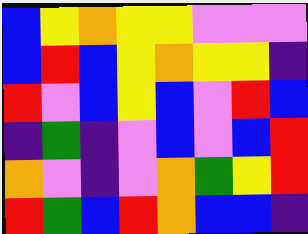[["blue", "yellow", "orange", "yellow", "yellow", "violet", "violet", "violet"], ["blue", "red", "blue", "yellow", "orange", "yellow", "yellow", "indigo"], ["red", "violet", "blue", "yellow", "blue", "violet", "red", "blue"], ["indigo", "green", "indigo", "violet", "blue", "violet", "blue", "red"], ["orange", "violet", "indigo", "violet", "orange", "green", "yellow", "red"], ["red", "green", "blue", "red", "orange", "blue", "blue", "indigo"]]